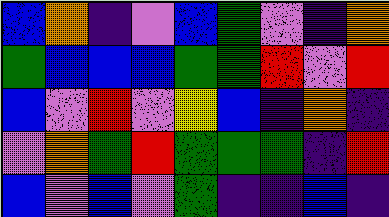[["blue", "orange", "indigo", "violet", "blue", "green", "violet", "indigo", "orange"], ["green", "blue", "blue", "blue", "green", "green", "red", "violet", "red"], ["blue", "violet", "red", "violet", "yellow", "blue", "indigo", "orange", "indigo"], ["violet", "orange", "green", "red", "green", "green", "green", "indigo", "red"], ["blue", "violet", "blue", "violet", "green", "indigo", "indigo", "blue", "indigo"]]